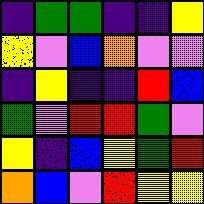[["indigo", "green", "green", "indigo", "indigo", "yellow"], ["yellow", "violet", "blue", "orange", "violet", "violet"], ["indigo", "yellow", "indigo", "indigo", "red", "blue"], ["green", "violet", "red", "red", "green", "violet"], ["yellow", "indigo", "blue", "yellow", "green", "red"], ["orange", "blue", "violet", "red", "yellow", "yellow"]]